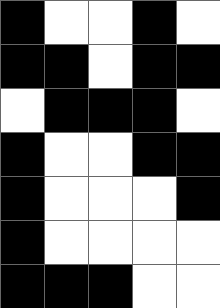[["black", "white", "white", "black", "white"], ["black", "black", "white", "black", "black"], ["white", "black", "black", "black", "white"], ["black", "white", "white", "black", "black"], ["black", "white", "white", "white", "black"], ["black", "white", "white", "white", "white"], ["black", "black", "black", "white", "white"]]